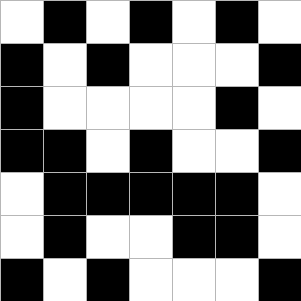[["white", "black", "white", "black", "white", "black", "white"], ["black", "white", "black", "white", "white", "white", "black"], ["black", "white", "white", "white", "white", "black", "white"], ["black", "black", "white", "black", "white", "white", "black"], ["white", "black", "black", "black", "black", "black", "white"], ["white", "black", "white", "white", "black", "black", "white"], ["black", "white", "black", "white", "white", "white", "black"]]